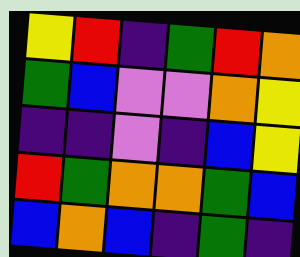[["yellow", "red", "indigo", "green", "red", "orange"], ["green", "blue", "violet", "violet", "orange", "yellow"], ["indigo", "indigo", "violet", "indigo", "blue", "yellow"], ["red", "green", "orange", "orange", "green", "blue"], ["blue", "orange", "blue", "indigo", "green", "indigo"]]